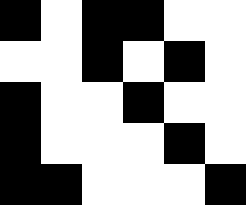[["black", "white", "black", "black", "white", "white"], ["white", "white", "black", "white", "black", "white"], ["black", "white", "white", "black", "white", "white"], ["black", "white", "white", "white", "black", "white"], ["black", "black", "white", "white", "white", "black"]]